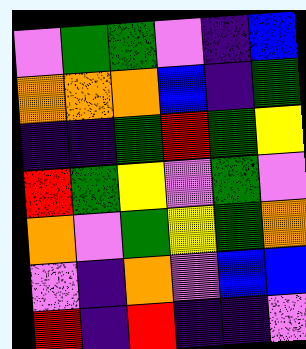[["violet", "green", "green", "violet", "indigo", "blue"], ["orange", "orange", "orange", "blue", "indigo", "green"], ["indigo", "indigo", "green", "red", "green", "yellow"], ["red", "green", "yellow", "violet", "green", "violet"], ["orange", "violet", "green", "yellow", "green", "orange"], ["violet", "indigo", "orange", "violet", "blue", "blue"], ["red", "indigo", "red", "indigo", "indigo", "violet"]]